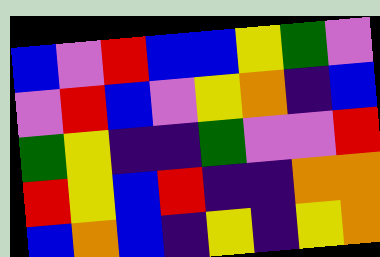[["blue", "violet", "red", "blue", "blue", "yellow", "green", "violet"], ["violet", "red", "blue", "violet", "yellow", "orange", "indigo", "blue"], ["green", "yellow", "indigo", "indigo", "green", "violet", "violet", "red"], ["red", "yellow", "blue", "red", "indigo", "indigo", "orange", "orange"], ["blue", "orange", "blue", "indigo", "yellow", "indigo", "yellow", "orange"]]